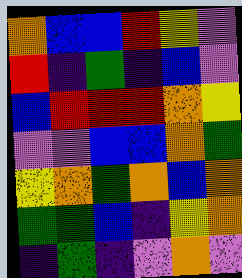[["orange", "blue", "blue", "red", "yellow", "violet"], ["red", "indigo", "green", "indigo", "blue", "violet"], ["blue", "red", "red", "red", "orange", "yellow"], ["violet", "violet", "blue", "blue", "orange", "green"], ["yellow", "orange", "green", "orange", "blue", "orange"], ["green", "green", "blue", "indigo", "yellow", "orange"], ["indigo", "green", "indigo", "violet", "orange", "violet"]]